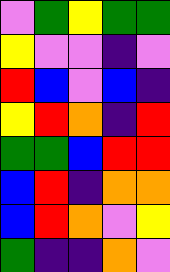[["violet", "green", "yellow", "green", "green"], ["yellow", "violet", "violet", "indigo", "violet"], ["red", "blue", "violet", "blue", "indigo"], ["yellow", "red", "orange", "indigo", "red"], ["green", "green", "blue", "red", "red"], ["blue", "red", "indigo", "orange", "orange"], ["blue", "red", "orange", "violet", "yellow"], ["green", "indigo", "indigo", "orange", "violet"]]